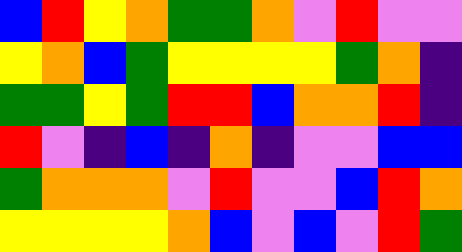[["blue", "red", "yellow", "orange", "green", "green", "orange", "violet", "red", "violet", "violet"], ["yellow", "orange", "blue", "green", "yellow", "yellow", "yellow", "yellow", "green", "orange", "indigo"], ["green", "green", "yellow", "green", "red", "red", "blue", "orange", "orange", "red", "indigo"], ["red", "violet", "indigo", "blue", "indigo", "orange", "indigo", "violet", "violet", "blue", "blue"], ["green", "orange", "orange", "orange", "violet", "red", "violet", "violet", "blue", "red", "orange"], ["yellow", "yellow", "yellow", "yellow", "orange", "blue", "violet", "blue", "violet", "red", "green"]]